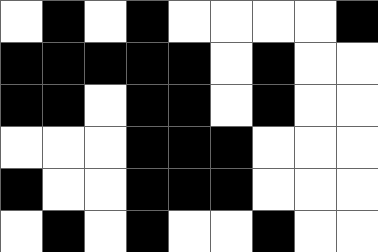[["white", "black", "white", "black", "white", "white", "white", "white", "black"], ["black", "black", "black", "black", "black", "white", "black", "white", "white"], ["black", "black", "white", "black", "black", "white", "black", "white", "white"], ["white", "white", "white", "black", "black", "black", "white", "white", "white"], ["black", "white", "white", "black", "black", "black", "white", "white", "white"], ["white", "black", "white", "black", "white", "white", "black", "white", "white"]]